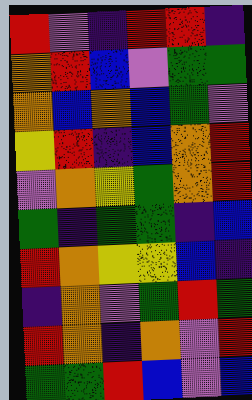[["red", "violet", "indigo", "red", "red", "indigo"], ["orange", "red", "blue", "violet", "green", "green"], ["orange", "blue", "orange", "blue", "green", "violet"], ["yellow", "red", "indigo", "blue", "orange", "red"], ["violet", "orange", "yellow", "green", "orange", "red"], ["green", "indigo", "green", "green", "indigo", "blue"], ["red", "orange", "yellow", "yellow", "blue", "indigo"], ["indigo", "orange", "violet", "green", "red", "green"], ["red", "orange", "indigo", "orange", "violet", "red"], ["green", "green", "red", "blue", "violet", "blue"]]